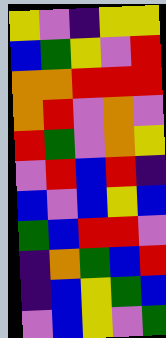[["yellow", "violet", "indigo", "yellow", "yellow"], ["blue", "green", "yellow", "violet", "red"], ["orange", "orange", "red", "red", "red"], ["orange", "red", "violet", "orange", "violet"], ["red", "green", "violet", "orange", "yellow"], ["violet", "red", "blue", "red", "indigo"], ["blue", "violet", "blue", "yellow", "blue"], ["green", "blue", "red", "red", "violet"], ["indigo", "orange", "green", "blue", "red"], ["indigo", "blue", "yellow", "green", "blue"], ["violet", "blue", "yellow", "violet", "green"]]